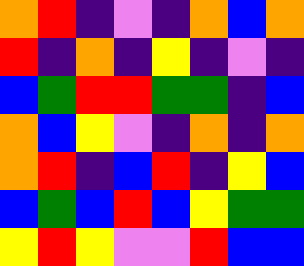[["orange", "red", "indigo", "violet", "indigo", "orange", "blue", "orange"], ["red", "indigo", "orange", "indigo", "yellow", "indigo", "violet", "indigo"], ["blue", "green", "red", "red", "green", "green", "indigo", "blue"], ["orange", "blue", "yellow", "violet", "indigo", "orange", "indigo", "orange"], ["orange", "red", "indigo", "blue", "red", "indigo", "yellow", "blue"], ["blue", "green", "blue", "red", "blue", "yellow", "green", "green"], ["yellow", "red", "yellow", "violet", "violet", "red", "blue", "blue"]]